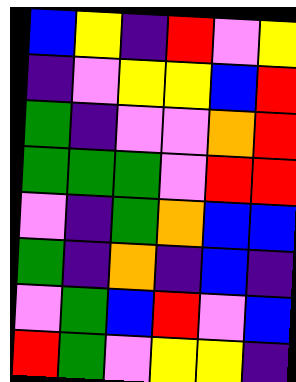[["blue", "yellow", "indigo", "red", "violet", "yellow"], ["indigo", "violet", "yellow", "yellow", "blue", "red"], ["green", "indigo", "violet", "violet", "orange", "red"], ["green", "green", "green", "violet", "red", "red"], ["violet", "indigo", "green", "orange", "blue", "blue"], ["green", "indigo", "orange", "indigo", "blue", "indigo"], ["violet", "green", "blue", "red", "violet", "blue"], ["red", "green", "violet", "yellow", "yellow", "indigo"]]